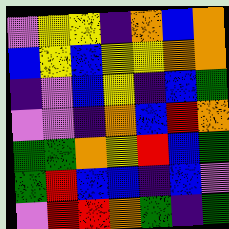[["violet", "yellow", "yellow", "indigo", "orange", "blue", "orange"], ["blue", "yellow", "blue", "yellow", "yellow", "orange", "orange"], ["indigo", "violet", "blue", "yellow", "indigo", "blue", "green"], ["violet", "violet", "indigo", "orange", "blue", "red", "orange"], ["green", "green", "orange", "yellow", "red", "blue", "green"], ["green", "red", "blue", "blue", "indigo", "blue", "violet"], ["violet", "red", "red", "orange", "green", "indigo", "green"]]